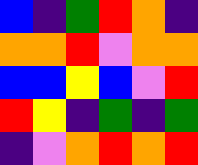[["blue", "indigo", "green", "red", "orange", "indigo"], ["orange", "orange", "red", "violet", "orange", "orange"], ["blue", "blue", "yellow", "blue", "violet", "red"], ["red", "yellow", "indigo", "green", "indigo", "green"], ["indigo", "violet", "orange", "red", "orange", "red"]]